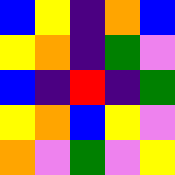[["blue", "yellow", "indigo", "orange", "blue"], ["yellow", "orange", "indigo", "green", "violet"], ["blue", "indigo", "red", "indigo", "green"], ["yellow", "orange", "blue", "yellow", "violet"], ["orange", "violet", "green", "violet", "yellow"]]